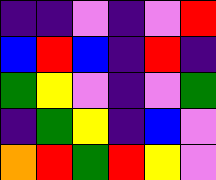[["indigo", "indigo", "violet", "indigo", "violet", "red"], ["blue", "red", "blue", "indigo", "red", "indigo"], ["green", "yellow", "violet", "indigo", "violet", "green"], ["indigo", "green", "yellow", "indigo", "blue", "violet"], ["orange", "red", "green", "red", "yellow", "violet"]]